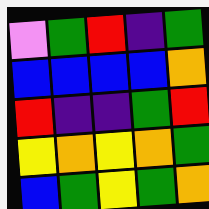[["violet", "green", "red", "indigo", "green"], ["blue", "blue", "blue", "blue", "orange"], ["red", "indigo", "indigo", "green", "red"], ["yellow", "orange", "yellow", "orange", "green"], ["blue", "green", "yellow", "green", "orange"]]